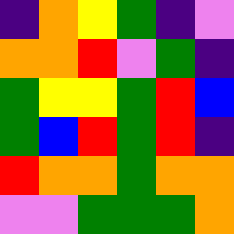[["indigo", "orange", "yellow", "green", "indigo", "violet"], ["orange", "orange", "red", "violet", "green", "indigo"], ["green", "yellow", "yellow", "green", "red", "blue"], ["green", "blue", "red", "green", "red", "indigo"], ["red", "orange", "orange", "green", "orange", "orange"], ["violet", "violet", "green", "green", "green", "orange"]]